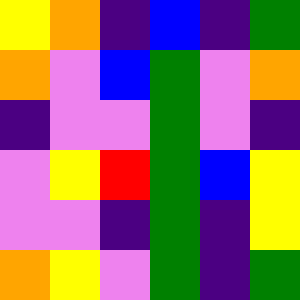[["yellow", "orange", "indigo", "blue", "indigo", "green"], ["orange", "violet", "blue", "green", "violet", "orange"], ["indigo", "violet", "violet", "green", "violet", "indigo"], ["violet", "yellow", "red", "green", "blue", "yellow"], ["violet", "violet", "indigo", "green", "indigo", "yellow"], ["orange", "yellow", "violet", "green", "indigo", "green"]]